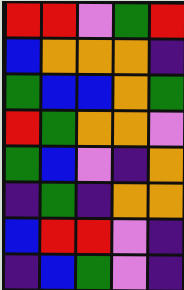[["red", "red", "violet", "green", "red"], ["blue", "orange", "orange", "orange", "indigo"], ["green", "blue", "blue", "orange", "green"], ["red", "green", "orange", "orange", "violet"], ["green", "blue", "violet", "indigo", "orange"], ["indigo", "green", "indigo", "orange", "orange"], ["blue", "red", "red", "violet", "indigo"], ["indigo", "blue", "green", "violet", "indigo"]]